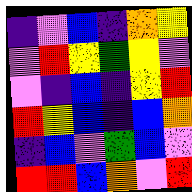[["indigo", "violet", "blue", "indigo", "orange", "yellow"], ["violet", "red", "yellow", "green", "yellow", "violet"], ["violet", "indigo", "blue", "indigo", "yellow", "red"], ["red", "yellow", "blue", "indigo", "blue", "orange"], ["indigo", "blue", "violet", "green", "blue", "violet"], ["red", "red", "blue", "orange", "violet", "red"]]